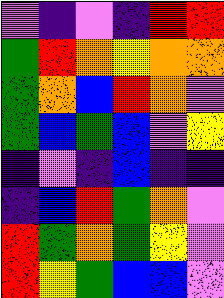[["violet", "indigo", "violet", "indigo", "red", "red"], ["green", "red", "orange", "yellow", "orange", "orange"], ["green", "orange", "blue", "red", "orange", "violet"], ["green", "blue", "green", "blue", "violet", "yellow"], ["indigo", "violet", "indigo", "blue", "indigo", "indigo"], ["indigo", "blue", "red", "green", "orange", "violet"], ["red", "green", "orange", "green", "yellow", "violet"], ["red", "yellow", "green", "blue", "blue", "violet"]]